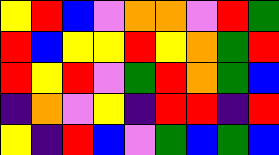[["yellow", "red", "blue", "violet", "orange", "orange", "violet", "red", "green"], ["red", "blue", "yellow", "yellow", "red", "yellow", "orange", "green", "red"], ["red", "yellow", "red", "violet", "green", "red", "orange", "green", "blue"], ["indigo", "orange", "violet", "yellow", "indigo", "red", "red", "indigo", "red"], ["yellow", "indigo", "red", "blue", "violet", "green", "blue", "green", "blue"]]